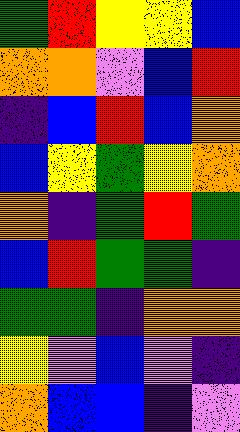[["green", "red", "yellow", "yellow", "blue"], ["orange", "orange", "violet", "blue", "red"], ["indigo", "blue", "red", "blue", "orange"], ["blue", "yellow", "green", "yellow", "orange"], ["orange", "indigo", "green", "red", "green"], ["blue", "red", "green", "green", "indigo"], ["green", "green", "indigo", "orange", "orange"], ["yellow", "violet", "blue", "violet", "indigo"], ["orange", "blue", "blue", "indigo", "violet"]]